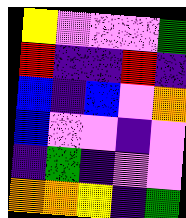[["yellow", "violet", "violet", "violet", "green"], ["red", "indigo", "indigo", "red", "indigo"], ["blue", "indigo", "blue", "violet", "orange"], ["blue", "violet", "violet", "indigo", "violet"], ["indigo", "green", "indigo", "violet", "violet"], ["orange", "orange", "yellow", "indigo", "green"]]